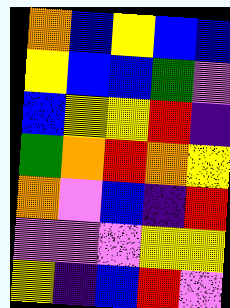[["orange", "blue", "yellow", "blue", "blue"], ["yellow", "blue", "blue", "green", "violet"], ["blue", "yellow", "yellow", "red", "indigo"], ["green", "orange", "red", "orange", "yellow"], ["orange", "violet", "blue", "indigo", "red"], ["violet", "violet", "violet", "yellow", "yellow"], ["yellow", "indigo", "blue", "red", "violet"]]